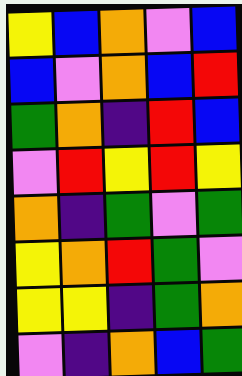[["yellow", "blue", "orange", "violet", "blue"], ["blue", "violet", "orange", "blue", "red"], ["green", "orange", "indigo", "red", "blue"], ["violet", "red", "yellow", "red", "yellow"], ["orange", "indigo", "green", "violet", "green"], ["yellow", "orange", "red", "green", "violet"], ["yellow", "yellow", "indigo", "green", "orange"], ["violet", "indigo", "orange", "blue", "green"]]